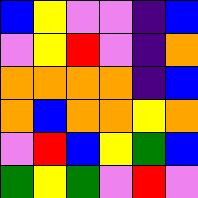[["blue", "yellow", "violet", "violet", "indigo", "blue"], ["violet", "yellow", "red", "violet", "indigo", "orange"], ["orange", "orange", "orange", "orange", "indigo", "blue"], ["orange", "blue", "orange", "orange", "yellow", "orange"], ["violet", "red", "blue", "yellow", "green", "blue"], ["green", "yellow", "green", "violet", "red", "violet"]]